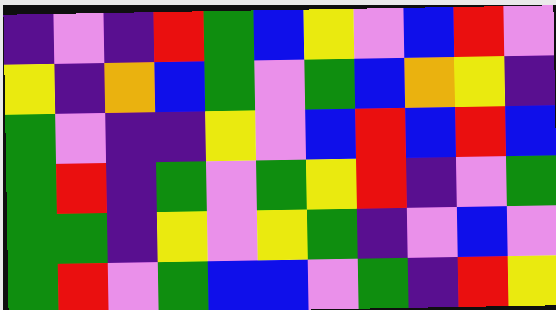[["indigo", "violet", "indigo", "red", "green", "blue", "yellow", "violet", "blue", "red", "violet"], ["yellow", "indigo", "orange", "blue", "green", "violet", "green", "blue", "orange", "yellow", "indigo"], ["green", "violet", "indigo", "indigo", "yellow", "violet", "blue", "red", "blue", "red", "blue"], ["green", "red", "indigo", "green", "violet", "green", "yellow", "red", "indigo", "violet", "green"], ["green", "green", "indigo", "yellow", "violet", "yellow", "green", "indigo", "violet", "blue", "violet"], ["green", "red", "violet", "green", "blue", "blue", "violet", "green", "indigo", "red", "yellow"]]